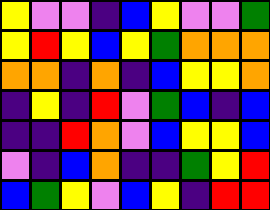[["yellow", "violet", "violet", "indigo", "blue", "yellow", "violet", "violet", "green"], ["yellow", "red", "yellow", "blue", "yellow", "green", "orange", "orange", "orange"], ["orange", "orange", "indigo", "orange", "indigo", "blue", "yellow", "yellow", "orange"], ["indigo", "yellow", "indigo", "red", "violet", "green", "blue", "indigo", "blue"], ["indigo", "indigo", "red", "orange", "violet", "blue", "yellow", "yellow", "blue"], ["violet", "indigo", "blue", "orange", "indigo", "indigo", "green", "yellow", "red"], ["blue", "green", "yellow", "violet", "blue", "yellow", "indigo", "red", "red"]]